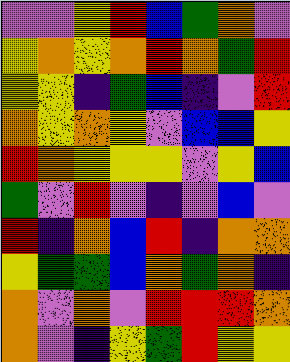[["violet", "violet", "yellow", "red", "blue", "green", "orange", "violet"], ["yellow", "orange", "yellow", "orange", "red", "orange", "green", "red"], ["yellow", "yellow", "indigo", "green", "blue", "indigo", "violet", "red"], ["orange", "yellow", "orange", "yellow", "violet", "blue", "blue", "yellow"], ["red", "orange", "yellow", "yellow", "yellow", "violet", "yellow", "blue"], ["green", "violet", "red", "violet", "indigo", "violet", "blue", "violet"], ["red", "indigo", "orange", "blue", "red", "indigo", "orange", "orange"], ["yellow", "green", "green", "blue", "orange", "green", "orange", "indigo"], ["orange", "violet", "orange", "violet", "red", "red", "red", "orange"], ["orange", "violet", "indigo", "yellow", "green", "red", "yellow", "yellow"]]